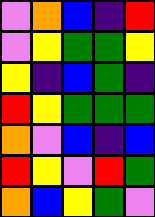[["violet", "orange", "blue", "indigo", "red"], ["violet", "yellow", "green", "green", "yellow"], ["yellow", "indigo", "blue", "green", "indigo"], ["red", "yellow", "green", "green", "green"], ["orange", "violet", "blue", "indigo", "blue"], ["red", "yellow", "violet", "red", "green"], ["orange", "blue", "yellow", "green", "violet"]]